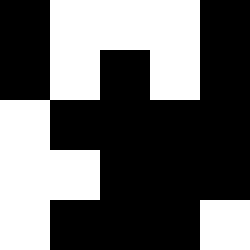[["black", "white", "white", "white", "black"], ["black", "white", "black", "white", "black"], ["white", "black", "black", "black", "black"], ["white", "white", "black", "black", "black"], ["white", "black", "black", "black", "white"]]